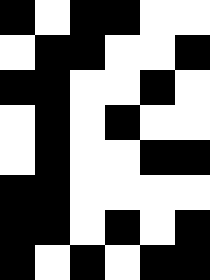[["black", "white", "black", "black", "white", "white"], ["white", "black", "black", "white", "white", "black"], ["black", "black", "white", "white", "black", "white"], ["white", "black", "white", "black", "white", "white"], ["white", "black", "white", "white", "black", "black"], ["black", "black", "white", "white", "white", "white"], ["black", "black", "white", "black", "white", "black"], ["black", "white", "black", "white", "black", "black"]]